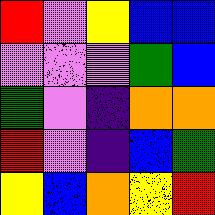[["red", "violet", "yellow", "blue", "blue"], ["violet", "violet", "violet", "green", "blue"], ["green", "violet", "indigo", "orange", "orange"], ["red", "violet", "indigo", "blue", "green"], ["yellow", "blue", "orange", "yellow", "red"]]